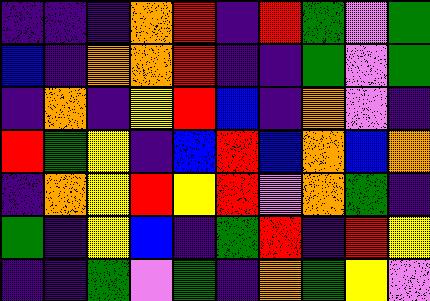[["indigo", "indigo", "indigo", "orange", "red", "indigo", "red", "green", "violet", "green"], ["blue", "indigo", "orange", "orange", "red", "indigo", "indigo", "green", "violet", "green"], ["indigo", "orange", "indigo", "yellow", "red", "blue", "indigo", "orange", "violet", "indigo"], ["red", "green", "yellow", "indigo", "blue", "red", "blue", "orange", "blue", "orange"], ["indigo", "orange", "yellow", "red", "yellow", "red", "violet", "orange", "green", "indigo"], ["green", "indigo", "yellow", "blue", "indigo", "green", "red", "indigo", "red", "yellow"], ["indigo", "indigo", "green", "violet", "green", "indigo", "orange", "green", "yellow", "violet"]]